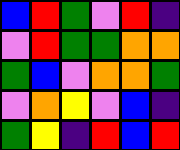[["blue", "red", "green", "violet", "red", "indigo"], ["violet", "red", "green", "green", "orange", "orange"], ["green", "blue", "violet", "orange", "orange", "green"], ["violet", "orange", "yellow", "violet", "blue", "indigo"], ["green", "yellow", "indigo", "red", "blue", "red"]]